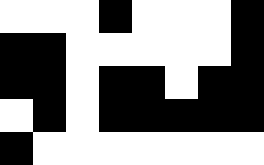[["white", "white", "white", "black", "white", "white", "white", "black"], ["black", "black", "white", "white", "white", "white", "white", "black"], ["black", "black", "white", "black", "black", "white", "black", "black"], ["white", "black", "white", "black", "black", "black", "black", "black"], ["black", "white", "white", "white", "white", "white", "white", "white"]]